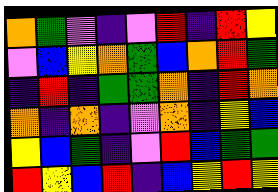[["orange", "green", "violet", "indigo", "violet", "red", "indigo", "red", "yellow"], ["violet", "blue", "yellow", "orange", "green", "blue", "orange", "red", "green"], ["indigo", "red", "indigo", "green", "green", "orange", "indigo", "red", "orange"], ["orange", "indigo", "orange", "indigo", "violet", "orange", "indigo", "yellow", "blue"], ["yellow", "blue", "green", "indigo", "violet", "red", "blue", "green", "green"], ["red", "yellow", "blue", "red", "indigo", "blue", "yellow", "red", "yellow"]]